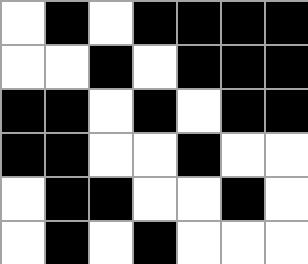[["white", "black", "white", "black", "black", "black", "black"], ["white", "white", "black", "white", "black", "black", "black"], ["black", "black", "white", "black", "white", "black", "black"], ["black", "black", "white", "white", "black", "white", "white"], ["white", "black", "black", "white", "white", "black", "white"], ["white", "black", "white", "black", "white", "white", "white"]]